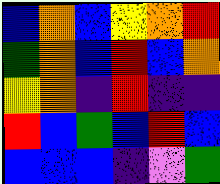[["blue", "orange", "blue", "yellow", "orange", "red"], ["green", "orange", "blue", "red", "blue", "orange"], ["yellow", "orange", "indigo", "red", "indigo", "indigo"], ["red", "blue", "green", "blue", "red", "blue"], ["blue", "blue", "blue", "indigo", "violet", "green"]]